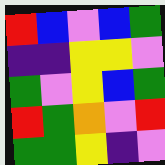[["red", "blue", "violet", "blue", "green"], ["indigo", "indigo", "yellow", "yellow", "violet"], ["green", "violet", "yellow", "blue", "green"], ["red", "green", "orange", "violet", "red"], ["green", "green", "yellow", "indigo", "violet"]]